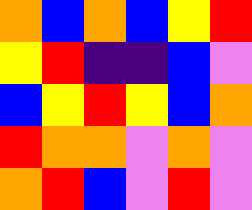[["orange", "blue", "orange", "blue", "yellow", "red"], ["yellow", "red", "indigo", "indigo", "blue", "violet"], ["blue", "yellow", "red", "yellow", "blue", "orange"], ["red", "orange", "orange", "violet", "orange", "violet"], ["orange", "red", "blue", "violet", "red", "violet"]]